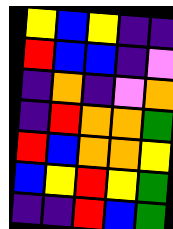[["yellow", "blue", "yellow", "indigo", "indigo"], ["red", "blue", "blue", "indigo", "violet"], ["indigo", "orange", "indigo", "violet", "orange"], ["indigo", "red", "orange", "orange", "green"], ["red", "blue", "orange", "orange", "yellow"], ["blue", "yellow", "red", "yellow", "green"], ["indigo", "indigo", "red", "blue", "green"]]